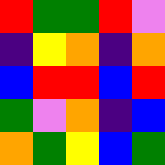[["red", "green", "green", "red", "violet"], ["indigo", "yellow", "orange", "indigo", "orange"], ["blue", "red", "red", "blue", "red"], ["green", "violet", "orange", "indigo", "blue"], ["orange", "green", "yellow", "blue", "green"]]